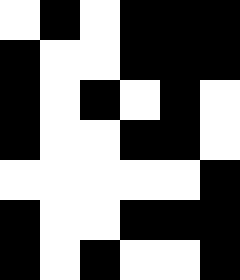[["white", "black", "white", "black", "black", "black"], ["black", "white", "white", "black", "black", "black"], ["black", "white", "black", "white", "black", "white"], ["black", "white", "white", "black", "black", "white"], ["white", "white", "white", "white", "white", "black"], ["black", "white", "white", "black", "black", "black"], ["black", "white", "black", "white", "white", "black"]]